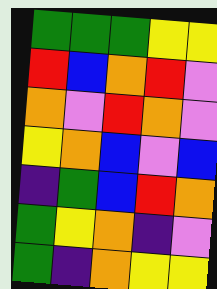[["green", "green", "green", "yellow", "yellow"], ["red", "blue", "orange", "red", "violet"], ["orange", "violet", "red", "orange", "violet"], ["yellow", "orange", "blue", "violet", "blue"], ["indigo", "green", "blue", "red", "orange"], ["green", "yellow", "orange", "indigo", "violet"], ["green", "indigo", "orange", "yellow", "yellow"]]